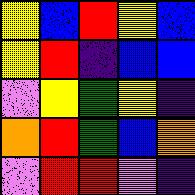[["yellow", "blue", "red", "yellow", "blue"], ["yellow", "red", "indigo", "blue", "blue"], ["violet", "yellow", "green", "yellow", "indigo"], ["orange", "red", "green", "blue", "orange"], ["violet", "red", "red", "violet", "indigo"]]